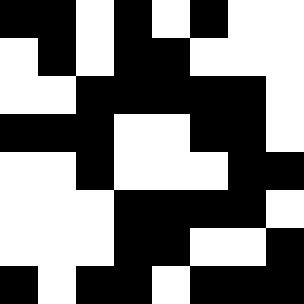[["black", "black", "white", "black", "white", "black", "white", "white"], ["white", "black", "white", "black", "black", "white", "white", "white"], ["white", "white", "black", "black", "black", "black", "black", "white"], ["black", "black", "black", "white", "white", "black", "black", "white"], ["white", "white", "black", "white", "white", "white", "black", "black"], ["white", "white", "white", "black", "black", "black", "black", "white"], ["white", "white", "white", "black", "black", "white", "white", "black"], ["black", "white", "black", "black", "white", "black", "black", "black"]]